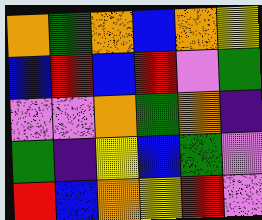[["orange", "green", "orange", "blue", "orange", "yellow"], ["blue", "red", "blue", "red", "violet", "green"], ["violet", "violet", "orange", "green", "orange", "indigo"], ["green", "indigo", "yellow", "blue", "green", "violet"], ["red", "blue", "orange", "yellow", "red", "violet"]]